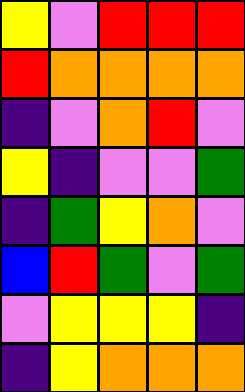[["yellow", "violet", "red", "red", "red"], ["red", "orange", "orange", "orange", "orange"], ["indigo", "violet", "orange", "red", "violet"], ["yellow", "indigo", "violet", "violet", "green"], ["indigo", "green", "yellow", "orange", "violet"], ["blue", "red", "green", "violet", "green"], ["violet", "yellow", "yellow", "yellow", "indigo"], ["indigo", "yellow", "orange", "orange", "orange"]]